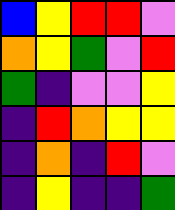[["blue", "yellow", "red", "red", "violet"], ["orange", "yellow", "green", "violet", "red"], ["green", "indigo", "violet", "violet", "yellow"], ["indigo", "red", "orange", "yellow", "yellow"], ["indigo", "orange", "indigo", "red", "violet"], ["indigo", "yellow", "indigo", "indigo", "green"]]